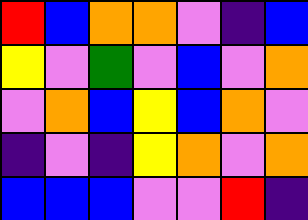[["red", "blue", "orange", "orange", "violet", "indigo", "blue"], ["yellow", "violet", "green", "violet", "blue", "violet", "orange"], ["violet", "orange", "blue", "yellow", "blue", "orange", "violet"], ["indigo", "violet", "indigo", "yellow", "orange", "violet", "orange"], ["blue", "blue", "blue", "violet", "violet", "red", "indigo"]]